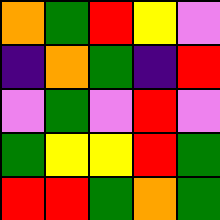[["orange", "green", "red", "yellow", "violet"], ["indigo", "orange", "green", "indigo", "red"], ["violet", "green", "violet", "red", "violet"], ["green", "yellow", "yellow", "red", "green"], ["red", "red", "green", "orange", "green"]]